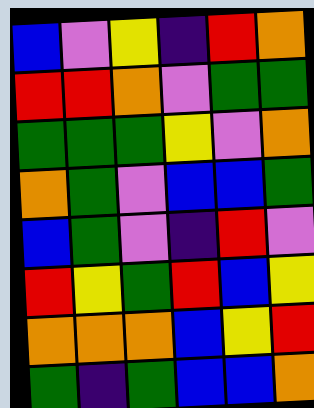[["blue", "violet", "yellow", "indigo", "red", "orange"], ["red", "red", "orange", "violet", "green", "green"], ["green", "green", "green", "yellow", "violet", "orange"], ["orange", "green", "violet", "blue", "blue", "green"], ["blue", "green", "violet", "indigo", "red", "violet"], ["red", "yellow", "green", "red", "blue", "yellow"], ["orange", "orange", "orange", "blue", "yellow", "red"], ["green", "indigo", "green", "blue", "blue", "orange"]]